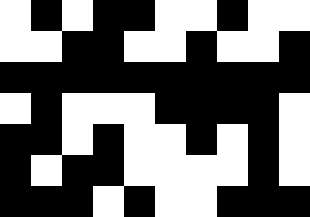[["white", "black", "white", "black", "black", "white", "white", "black", "white", "white"], ["white", "white", "black", "black", "white", "white", "black", "white", "white", "black"], ["black", "black", "black", "black", "black", "black", "black", "black", "black", "black"], ["white", "black", "white", "white", "white", "black", "black", "black", "black", "white"], ["black", "black", "white", "black", "white", "white", "black", "white", "black", "white"], ["black", "white", "black", "black", "white", "white", "white", "white", "black", "white"], ["black", "black", "black", "white", "black", "white", "white", "black", "black", "black"]]